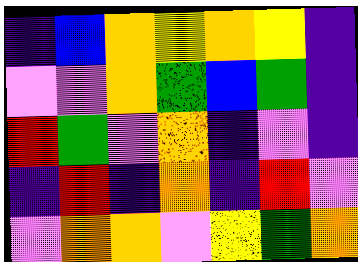[["indigo", "blue", "orange", "yellow", "orange", "yellow", "indigo"], ["violet", "violet", "orange", "green", "blue", "green", "indigo"], ["red", "green", "violet", "orange", "indigo", "violet", "indigo"], ["indigo", "red", "indigo", "orange", "indigo", "red", "violet"], ["violet", "orange", "orange", "violet", "yellow", "green", "orange"]]